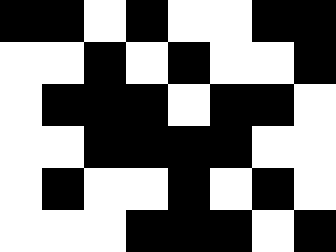[["black", "black", "white", "black", "white", "white", "black", "black"], ["white", "white", "black", "white", "black", "white", "white", "black"], ["white", "black", "black", "black", "white", "black", "black", "white"], ["white", "white", "black", "black", "black", "black", "white", "white"], ["white", "black", "white", "white", "black", "white", "black", "white"], ["white", "white", "white", "black", "black", "black", "white", "black"]]